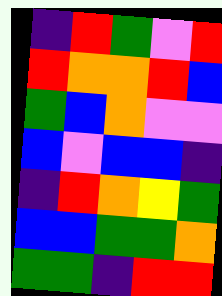[["indigo", "red", "green", "violet", "red"], ["red", "orange", "orange", "red", "blue"], ["green", "blue", "orange", "violet", "violet"], ["blue", "violet", "blue", "blue", "indigo"], ["indigo", "red", "orange", "yellow", "green"], ["blue", "blue", "green", "green", "orange"], ["green", "green", "indigo", "red", "red"]]